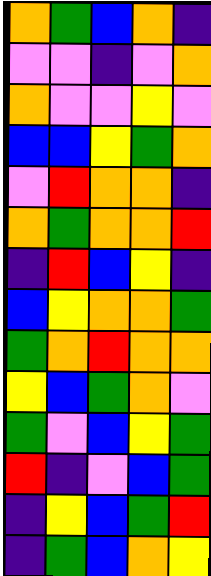[["orange", "green", "blue", "orange", "indigo"], ["violet", "violet", "indigo", "violet", "orange"], ["orange", "violet", "violet", "yellow", "violet"], ["blue", "blue", "yellow", "green", "orange"], ["violet", "red", "orange", "orange", "indigo"], ["orange", "green", "orange", "orange", "red"], ["indigo", "red", "blue", "yellow", "indigo"], ["blue", "yellow", "orange", "orange", "green"], ["green", "orange", "red", "orange", "orange"], ["yellow", "blue", "green", "orange", "violet"], ["green", "violet", "blue", "yellow", "green"], ["red", "indigo", "violet", "blue", "green"], ["indigo", "yellow", "blue", "green", "red"], ["indigo", "green", "blue", "orange", "yellow"]]